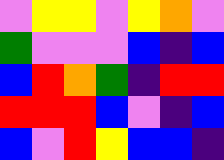[["violet", "yellow", "yellow", "violet", "yellow", "orange", "violet"], ["green", "violet", "violet", "violet", "blue", "indigo", "blue"], ["blue", "red", "orange", "green", "indigo", "red", "red"], ["red", "red", "red", "blue", "violet", "indigo", "blue"], ["blue", "violet", "red", "yellow", "blue", "blue", "indigo"]]